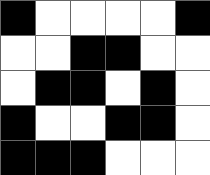[["black", "white", "white", "white", "white", "black"], ["white", "white", "black", "black", "white", "white"], ["white", "black", "black", "white", "black", "white"], ["black", "white", "white", "black", "black", "white"], ["black", "black", "black", "white", "white", "white"]]